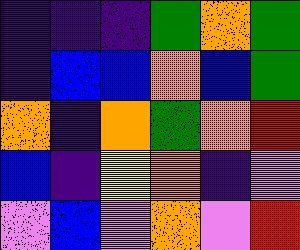[["indigo", "indigo", "indigo", "green", "orange", "green"], ["indigo", "blue", "blue", "orange", "blue", "green"], ["orange", "indigo", "orange", "green", "orange", "red"], ["blue", "indigo", "yellow", "orange", "indigo", "violet"], ["violet", "blue", "violet", "orange", "violet", "red"]]